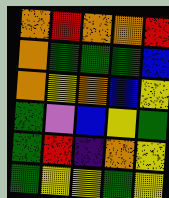[["orange", "red", "orange", "orange", "red"], ["orange", "green", "green", "green", "blue"], ["orange", "yellow", "orange", "blue", "yellow"], ["green", "violet", "blue", "yellow", "green"], ["green", "red", "indigo", "orange", "yellow"], ["green", "yellow", "yellow", "green", "yellow"]]